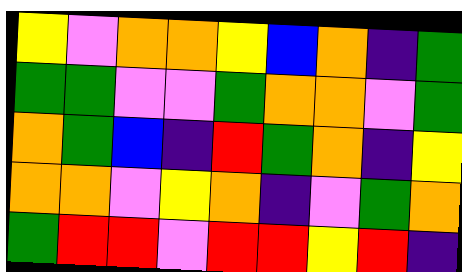[["yellow", "violet", "orange", "orange", "yellow", "blue", "orange", "indigo", "green"], ["green", "green", "violet", "violet", "green", "orange", "orange", "violet", "green"], ["orange", "green", "blue", "indigo", "red", "green", "orange", "indigo", "yellow"], ["orange", "orange", "violet", "yellow", "orange", "indigo", "violet", "green", "orange"], ["green", "red", "red", "violet", "red", "red", "yellow", "red", "indigo"]]